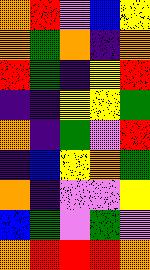[["orange", "red", "violet", "blue", "yellow"], ["orange", "green", "orange", "indigo", "orange"], ["red", "green", "indigo", "yellow", "red"], ["indigo", "indigo", "yellow", "yellow", "green"], ["orange", "indigo", "green", "violet", "red"], ["indigo", "blue", "yellow", "orange", "green"], ["orange", "indigo", "violet", "violet", "yellow"], ["blue", "green", "violet", "green", "violet"], ["orange", "red", "red", "red", "orange"]]